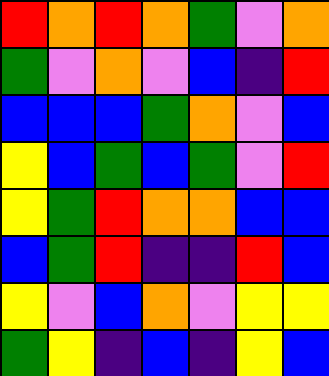[["red", "orange", "red", "orange", "green", "violet", "orange"], ["green", "violet", "orange", "violet", "blue", "indigo", "red"], ["blue", "blue", "blue", "green", "orange", "violet", "blue"], ["yellow", "blue", "green", "blue", "green", "violet", "red"], ["yellow", "green", "red", "orange", "orange", "blue", "blue"], ["blue", "green", "red", "indigo", "indigo", "red", "blue"], ["yellow", "violet", "blue", "orange", "violet", "yellow", "yellow"], ["green", "yellow", "indigo", "blue", "indigo", "yellow", "blue"]]